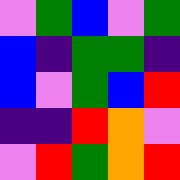[["violet", "green", "blue", "violet", "green"], ["blue", "indigo", "green", "green", "indigo"], ["blue", "violet", "green", "blue", "red"], ["indigo", "indigo", "red", "orange", "violet"], ["violet", "red", "green", "orange", "red"]]